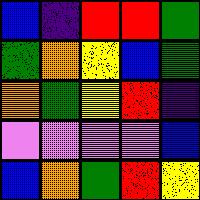[["blue", "indigo", "red", "red", "green"], ["green", "orange", "yellow", "blue", "green"], ["orange", "green", "yellow", "red", "indigo"], ["violet", "violet", "violet", "violet", "blue"], ["blue", "orange", "green", "red", "yellow"]]